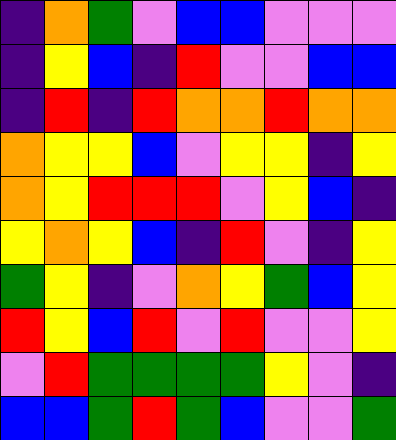[["indigo", "orange", "green", "violet", "blue", "blue", "violet", "violet", "violet"], ["indigo", "yellow", "blue", "indigo", "red", "violet", "violet", "blue", "blue"], ["indigo", "red", "indigo", "red", "orange", "orange", "red", "orange", "orange"], ["orange", "yellow", "yellow", "blue", "violet", "yellow", "yellow", "indigo", "yellow"], ["orange", "yellow", "red", "red", "red", "violet", "yellow", "blue", "indigo"], ["yellow", "orange", "yellow", "blue", "indigo", "red", "violet", "indigo", "yellow"], ["green", "yellow", "indigo", "violet", "orange", "yellow", "green", "blue", "yellow"], ["red", "yellow", "blue", "red", "violet", "red", "violet", "violet", "yellow"], ["violet", "red", "green", "green", "green", "green", "yellow", "violet", "indigo"], ["blue", "blue", "green", "red", "green", "blue", "violet", "violet", "green"]]